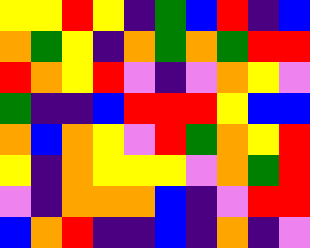[["yellow", "yellow", "red", "yellow", "indigo", "green", "blue", "red", "indigo", "blue"], ["orange", "green", "yellow", "indigo", "orange", "green", "orange", "green", "red", "red"], ["red", "orange", "yellow", "red", "violet", "indigo", "violet", "orange", "yellow", "violet"], ["green", "indigo", "indigo", "blue", "red", "red", "red", "yellow", "blue", "blue"], ["orange", "blue", "orange", "yellow", "violet", "red", "green", "orange", "yellow", "red"], ["yellow", "indigo", "orange", "yellow", "yellow", "yellow", "violet", "orange", "green", "red"], ["violet", "indigo", "orange", "orange", "orange", "blue", "indigo", "violet", "red", "red"], ["blue", "orange", "red", "indigo", "indigo", "blue", "indigo", "orange", "indigo", "violet"]]